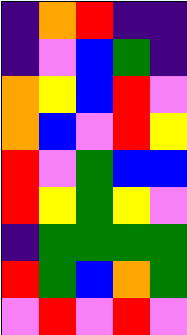[["indigo", "orange", "red", "indigo", "indigo"], ["indigo", "violet", "blue", "green", "indigo"], ["orange", "yellow", "blue", "red", "violet"], ["orange", "blue", "violet", "red", "yellow"], ["red", "violet", "green", "blue", "blue"], ["red", "yellow", "green", "yellow", "violet"], ["indigo", "green", "green", "green", "green"], ["red", "green", "blue", "orange", "green"], ["violet", "red", "violet", "red", "violet"]]